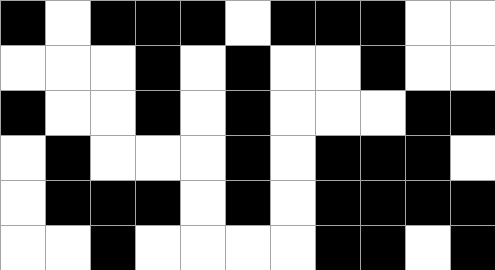[["black", "white", "black", "black", "black", "white", "black", "black", "black", "white", "white"], ["white", "white", "white", "black", "white", "black", "white", "white", "black", "white", "white"], ["black", "white", "white", "black", "white", "black", "white", "white", "white", "black", "black"], ["white", "black", "white", "white", "white", "black", "white", "black", "black", "black", "white"], ["white", "black", "black", "black", "white", "black", "white", "black", "black", "black", "black"], ["white", "white", "black", "white", "white", "white", "white", "black", "black", "white", "black"]]